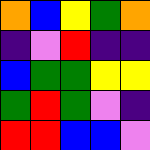[["orange", "blue", "yellow", "green", "orange"], ["indigo", "violet", "red", "indigo", "indigo"], ["blue", "green", "green", "yellow", "yellow"], ["green", "red", "green", "violet", "indigo"], ["red", "red", "blue", "blue", "violet"]]